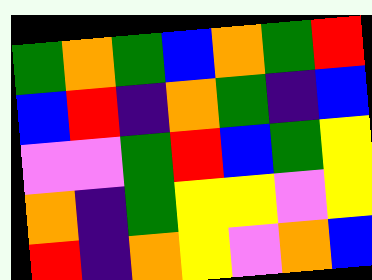[["green", "orange", "green", "blue", "orange", "green", "red"], ["blue", "red", "indigo", "orange", "green", "indigo", "blue"], ["violet", "violet", "green", "red", "blue", "green", "yellow"], ["orange", "indigo", "green", "yellow", "yellow", "violet", "yellow"], ["red", "indigo", "orange", "yellow", "violet", "orange", "blue"]]